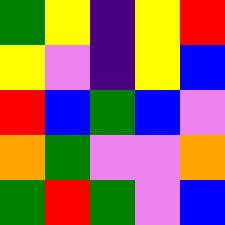[["green", "yellow", "indigo", "yellow", "red"], ["yellow", "violet", "indigo", "yellow", "blue"], ["red", "blue", "green", "blue", "violet"], ["orange", "green", "violet", "violet", "orange"], ["green", "red", "green", "violet", "blue"]]